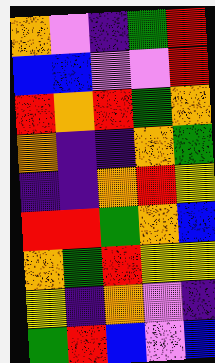[["orange", "violet", "indigo", "green", "red"], ["blue", "blue", "violet", "violet", "red"], ["red", "orange", "red", "green", "orange"], ["orange", "indigo", "indigo", "orange", "green"], ["indigo", "indigo", "orange", "red", "yellow"], ["red", "red", "green", "orange", "blue"], ["orange", "green", "red", "yellow", "yellow"], ["yellow", "indigo", "orange", "violet", "indigo"], ["green", "red", "blue", "violet", "blue"]]